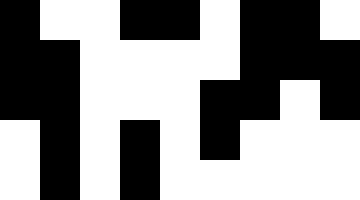[["black", "white", "white", "black", "black", "white", "black", "black", "white"], ["black", "black", "white", "white", "white", "white", "black", "black", "black"], ["black", "black", "white", "white", "white", "black", "black", "white", "black"], ["white", "black", "white", "black", "white", "black", "white", "white", "white"], ["white", "black", "white", "black", "white", "white", "white", "white", "white"]]